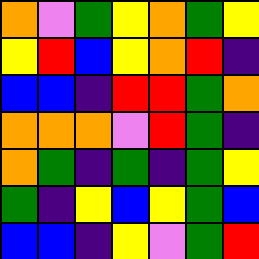[["orange", "violet", "green", "yellow", "orange", "green", "yellow"], ["yellow", "red", "blue", "yellow", "orange", "red", "indigo"], ["blue", "blue", "indigo", "red", "red", "green", "orange"], ["orange", "orange", "orange", "violet", "red", "green", "indigo"], ["orange", "green", "indigo", "green", "indigo", "green", "yellow"], ["green", "indigo", "yellow", "blue", "yellow", "green", "blue"], ["blue", "blue", "indigo", "yellow", "violet", "green", "red"]]